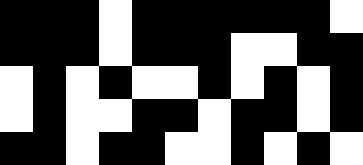[["black", "black", "black", "white", "black", "black", "black", "black", "black", "black", "white"], ["black", "black", "black", "white", "black", "black", "black", "white", "white", "black", "black"], ["white", "black", "white", "black", "white", "white", "black", "white", "black", "white", "black"], ["white", "black", "white", "white", "black", "black", "white", "black", "black", "white", "black"], ["black", "black", "white", "black", "black", "white", "white", "black", "white", "black", "white"]]